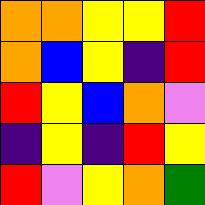[["orange", "orange", "yellow", "yellow", "red"], ["orange", "blue", "yellow", "indigo", "red"], ["red", "yellow", "blue", "orange", "violet"], ["indigo", "yellow", "indigo", "red", "yellow"], ["red", "violet", "yellow", "orange", "green"]]